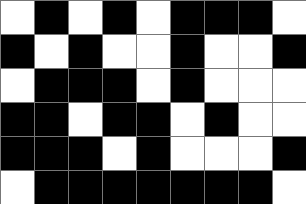[["white", "black", "white", "black", "white", "black", "black", "black", "white"], ["black", "white", "black", "white", "white", "black", "white", "white", "black"], ["white", "black", "black", "black", "white", "black", "white", "white", "white"], ["black", "black", "white", "black", "black", "white", "black", "white", "white"], ["black", "black", "black", "white", "black", "white", "white", "white", "black"], ["white", "black", "black", "black", "black", "black", "black", "black", "white"]]